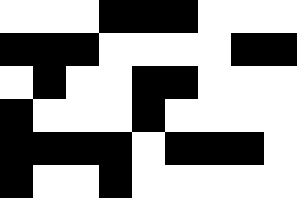[["white", "white", "white", "black", "black", "black", "white", "white", "white"], ["black", "black", "black", "white", "white", "white", "white", "black", "black"], ["white", "black", "white", "white", "black", "black", "white", "white", "white"], ["black", "white", "white", "white", "black", "white", "white", "white", "white"], ["black", "black", "black", "black", "white", "black", "black", "black", "white"], ["black", "white", "white", "black", "white", "white", "white", "white", "white"]]